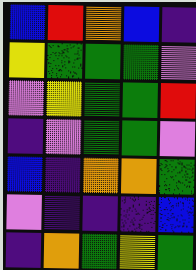[["blue", "red", "orange", "blue", "indigo"], ["yellow", "green", "green", "green", "violet"], ["violet", "yellow", "green", "green", "red"], ["indigo", "violet", "green", "green", "violet"], ["blue", "indigo", "orange", "orange", "green"], ["violet", "indigo", "indigo", "indigo", "blue"], ["indigo", "orange", "green", "yellow", "green"]]